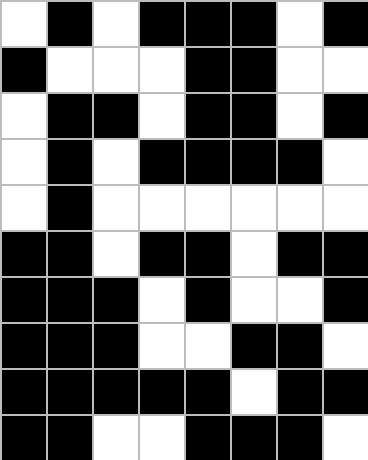[["white", "black", "white", "black", "black", "black", "white", "black"], ["black", "white", "white", "white", "black", "black", "white", "white"], ["white", "black", "black", "white", "black", "black", "white", "black"], ["white", "black", "white", "black", "black", "black", "black", "white"], ["white", "black", "white", "white", "white", "white", "white", "white"], ["black", "black", "white", "black", "black", "white", "black", "black"], ["black", "black", "black", "white", "black", "white", "white", "black"], ["black", "black", "black", "white", "white", "black", "black", "white"], ["black", "black", "black", "black", "black", "white", "black", "black"], ["black", "black", "white", "white", "black", "black", "black", "white"]]